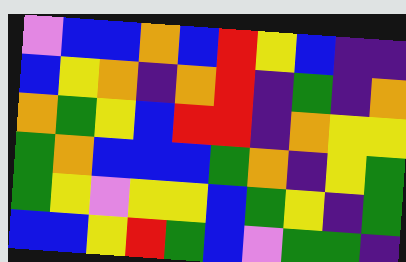[["violet", "blue", "blue", "orange", "blue", "red", "yellow", "blue", "indigo", "indigo"], ["blue", "yellow", "orange", "indigo", "orange", "red", "indigo", "green", "indigo", "orange"], ["orange", "green", "yellow", "blue", "red", "red", "indigo", "orange", "yellow", "yellow"], ["green", "orange", "blue", "blue", "blue", "green", "orange", "indigo", "yellow", "green"], ["green", "yellow", "violet", "yellow", "yellow", "blue", "green", "yellow", "indigo", "green"], ["blue", "blue", "yellow", "red", "green", "blue", "violet", "green", "green", "indigo"]]